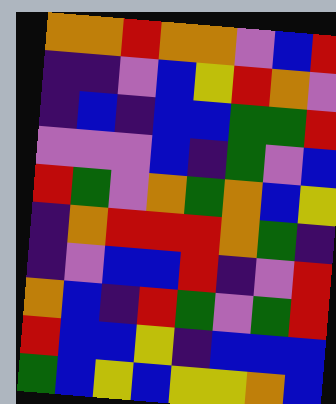[["orange", "orange", "red", "orange", "orange", "violet", "blue", "red"], ["indigo", "indigo", "violet", "blue", "yellow", "red", "orange", "violet"], ["indigo", "blue", "indigo", "blue", "blue", "green", "green", "red"], ["violet", "violet", "violet", "blue", "indigo", "green", "violet", "blue"], ["red", "green", "violet", "orange", "green", "orange", "blue", "yellow"], ["indigo", "orange", "red", "red", "red", "orange", "green", "indigo"], ["indigo", "violet", "blue", "blue", "red", "indigo", "violet", "red"], ["orange", "blue", "indigo", "red", "green", "violet", "green", "red"], ["red", "blue", "blue", "yellow", "indigo", "blue", "blue", "blue"], ["green", "blue", "yellow", "blue", "yellow", "yellow", "orange", "blue"]]